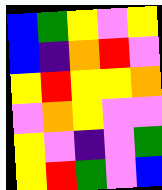[["blue", "green", "yellow", "violet", "yellow"], ["blue", "indigo", "orange", "red", "violet"], ["yellow", "red", "yellow", "yellow", "orange"], ["violet", "orange", "yellow", "violet", "violet"], ["yellow", "violet", "indigo", "violet", "green"], ["yellow", "red", "green", "violet", "blue"]]